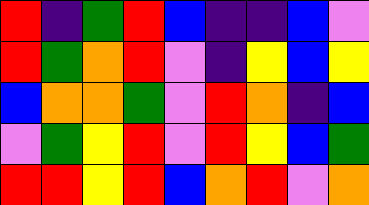[["red", "indigo", "green", "red", "blue", "indigo", "indigo", "blue", "violet"], ["red", "green", "orange", "red", "violet", "indigo", "yellow", "blue", "yellow"], ["blue", "orange", "orange", "green", "violet", "red", "orange", "indigo", "blue"], ["violet", "green", "yellow", "red", "violet", "red", "yellow", "blue", "green"], ["red", "red", "yellow", "red", "blue", "orange", "red", "violet", "orange"]]